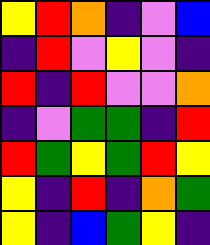[["yellow", "red", "orange", "indigo", "violet", "blue"], ["indigo", "red", "violet", "yellow", "violet", "indigo"], ["red", "indigo", "red", "violet", "violet", "orange"], ["indigo", "violet", "green", "green", "indigo", "red"], ["red", "green", "yellow", "green", "red", "yellow"], ["yellow", "indigo", "red", "indigo", "orange", "green"], ["yellow", "indigo", "blue", "green", "yellow", "indigo"]]